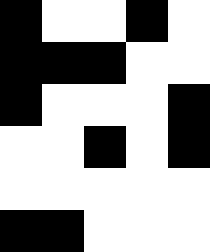[["black", "white", "white", "black", "white"], ["black", "black", "black", "white", "white"], ["black", "white", "white", "white", "black"], ["white", "white", "black", "white", "black"], ["white", "white", "white", "white", "white"], ["black", "black", "white", "white", "white"]]